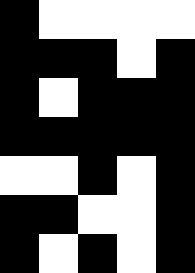[["black", "white", "white", "white", "white"], ["black", "black", "black", "white", "black"], ["black", "white", "black", "black", "black"], ["black", "black", "black", "black", "black"], ["white", "white", "black", "white", "black"], ["black", "black", "white", "white", "black"], ["black", "white", "black", "white", "black"]]